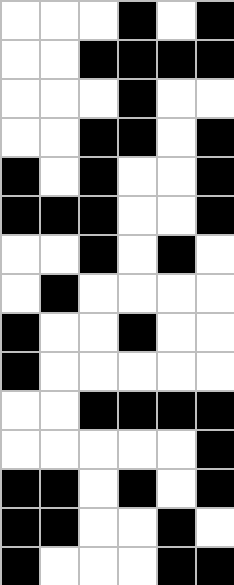[["white", "white", "white", "black", "white", "black"], ["white", "white", "black", "black", "black", "black"], ["white", "white", "white", "black", "white", "white"], ["white", "white", "black", "black", "white", "black"], ["black", "white", "black", "white", "white", "black"], ["black", "black", "black", "white", "white", "black"], ["white", "white", "black", "white", "black", "white"], ["white", "black", "white", "white", "white", "white"], ["black", "white", "white", "black", "white", "white"], ["black", "white", "white", "white", "white", "white"], ["white", "white", "black", "black", "black", "black"], ["white", "white", "white", "white", "white", "black"], ["black", "black", "white", "black", "white", "black"], ["black", "black", "white", "white", "black", "white"], ["black", "white", "white", "white", "black", "black"]]